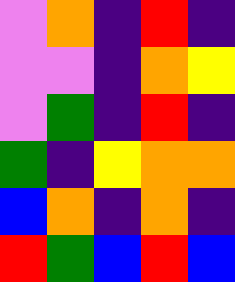[["violet", "orange", "indigo", "red", "indigo"], ["violet", "violet", "indigo", "orange", "yellow"], ["violet", "green", "indigo", "red", "indigo"], ["green", "indigo", "yellow", "orange", "orange"], ["blue", "orange", "indigo", "orange", "indigo"], ["red", "green", "blue", "red", "blue"]]